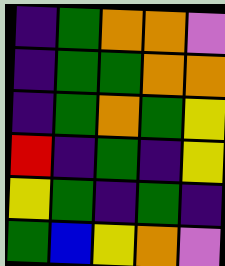[["indigo", "green", "orange", "orange", "violet"], ["indigo", "green", "green", "orange", "orange"], ["indigo", "green", "orange", "green", "yellow"], ["red", "indigo", "green", "indigo", "yellow"], ["yellow", "green", "indigo", "green", "indigo"], ["green", "blue", "yellow", "orange", "violet"]]